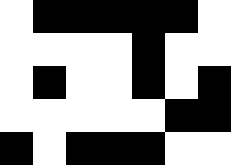[["white", "black", "black", "black", "black", "black", "white"], ["white", "white", "white", "white", "black", "white", "white"], ["white", "black", "white", "white", "black", "white", "black"], ["white", "white", "white", "white", "white", "black", "black"], ["black", "white", "black", "black", "black", "white", "white"]]